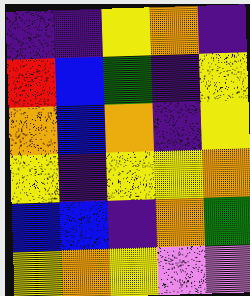[["indigo", "indigo", "yellow", "orange", "indigo"], ["red", "blue", "green", "indigo", "yellow"], ["orange", "blue", "orange", "indigo", "yellow"], ["yellow", "indigo", "yellow", "yellow", "orange"], ["blue", "blue", "indigo", "orange", "green"], ["yellow", "orange", "yellow", "violet", "violet"]]